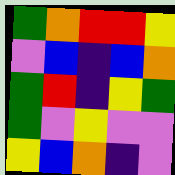[["green", "orange", "red", "red", "yellow"], ["violet", "blue", "indigo", "blue", "orange"], ["green", "red", "indigo", "yellow", "green"], ["green", "violet", "yellow", "violet", "violet"], ["yellow", "blue", "orange", "indigo", "violet"]]